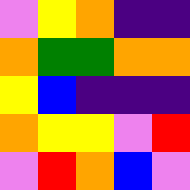[["violet", "yellow", "orange", "indigo", "indigo"], ["orange", "green", "green", "orange", "orange"], ["yellow", "blue", "indigo", "indigo", "indigo"], ["orange", "yellow", "yellow", "violet", "red"], ["violet", "red", "orange", "blue", "violet"]]